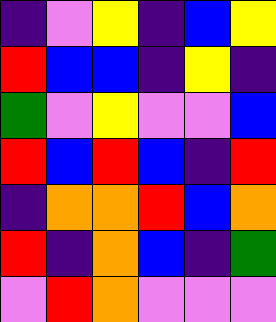[["indigo", "violet", "yellow", "indigo", "blue", "yellow"], ["red", "blue", "blue", "indigo", "yellow", "indigo"], ["green", "violet", "yellow", "violet", "violet", "blue"], ["red", "blue", "red", "blue", "indigo", "red"], ["indigo", "orange", "orange", "red", "blue", "orange"], ["red", "indigo", "orange", "blue", "indigo", "green"], ["violet", "red", "orange", "violet", "violet", "violet"]]